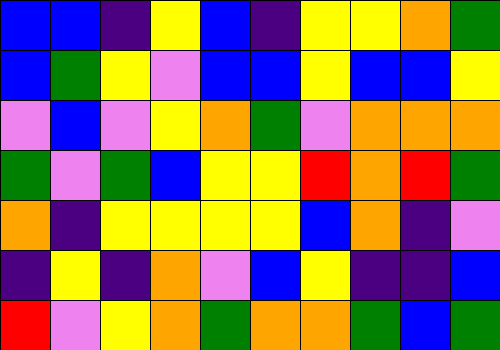[["blue", "blue", "indigo", "yellow", "blue", "indigo", "yellow", "yellow", "orange", "green"], ["blue", "green", "yellow", "violet", "blue", "blue", "yellow", "blue", "blue", "yellow"], ["violet", "blue", "violet", "yellow", "orange", "green", "violet", "orange", "orange", "orange"], ["green", "violet", "green", "blue", "yellow", "yellow", "red", "orange", "red", "green"], ["orange", "indigo", "yellow", "yellow", "yellow", "yellow", "blue", "orange", "indigo", "violet"], ["indigo", "yellow", "indigo", "orange", "violet", "blue", "yellow", "indigo", "indigo", "blue"], ["red", "violet", "yellow", "orange", "green", "orange", "orange", "green", "blue", "green"]]